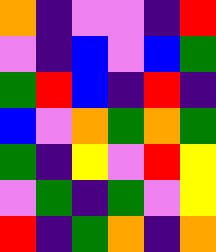[["orange", "indigo", "violet", "violet", "indigo", "red"], ["violet", "indigo", "blue", "violet", "blue", "green"], ["green", "red", "blue", "indigo", "red", "indigo"], ["blue", "violet", "orange", "green", "orange", "green"], ["green", "indigo", "yellow", "violet", "red", "yellow"], ["violet", "green", "indigo", "green", "violet", "yellow"], ["red", "indigo", "green", "orange", "indigo", "orange"]]